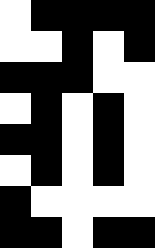[["white", "black", "black", "black", "black"], ["white", "white", "black", "white", "black"], ["black", "black", "black", "white", "white"], ["white", "black", "white", "black", "white"], ["black", "black", "white", "black", "white"], ["white", "black", "white", "black", "white"], ["black", "white", "white", "white", "white"], ["black", "black", "white", "black", "black"]]